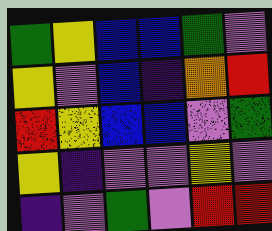[["green", "yellow", "blue", "blue", "green", "violet"], ["yellow", "violet", "blue", "indigo", "orange", "red"], ["red", "yellow", "blue", "blue", "violet", "green"], ["yellow", "indigo", "violet", "violet", "yellow", "violet"], ["indigo", "violet", "green", "violet", "red", "red"]]